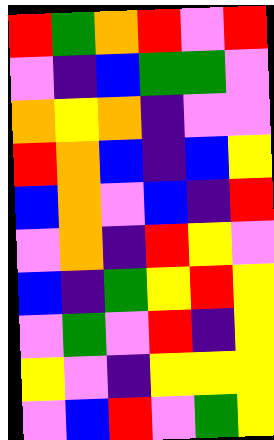[["red", "green", "orange", "red", "violet", "red"], ["violet", "indigo", "blue", "green", "green", "violet"], ["orange", "yellow", "orange", "indigo", "violet", "violet"], ["red", "orange", "blue", "indigo", "blue", "yellow"], ["blue", "orange", "violet", "blue", "indigo", "red"], ["violet", "orange", "indigo", "red", "yellow", "violet"], ["blue", "indigo", "green", "yellow", "red", "yellow"], ["violet", "green", "violet", "red", "indigo", "yellow"], ["yellow", "violet", "indigo", "yellow", "yellow", "yellow"], ["violet", "blue", "red", "violet", "green", "yellow"]]